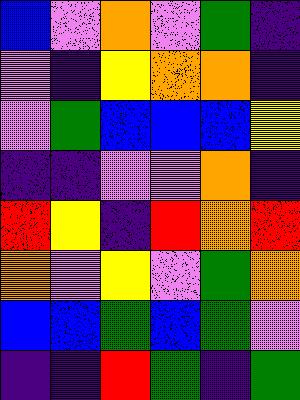[["blue", "violet", "orange", "violet", "green", "indigo"], ["violet", "indigo", "yellow", "orange", "orange", "indigo"], ["violet", "green", "blue", "blue", "blue", "yellow"], ["indigo", "indigo", "violet", "violet", "orange", "indigo"], ["red", "yellow", "indigo", "red", "orange", "red"], ["orange", "violet", "yellow", "violet", "green", "orange"], ["blue", "blue", "green", "blue", "green", "violet"], ["indigo", "indigo", "red", "green", "indigo", "green"]]